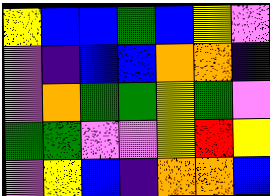[["yellow", "blue", "blue", "green", "blue", "yellow", "violet"], ["violet", "indigo", "blue", "blue", "orange", "orange", "indigo"], ["violet", "orange", "green", "green", "yellow", "green", "violet"], ["green", "green", "violet", "violet", "yellow", "red", "yellow"], ["violet", "yellow", "blue", "indigo", "orange", "orange", "blue"]]